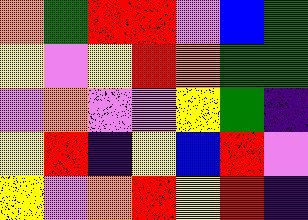[["orange", "green", "red", "red", "violet", "blue", "green"], ["yellow", "violet", "yellow", "red", "orange", "green", "green"], ["violet", "orange", "violet", "violet", "yellow", "green", "indigo"], ["yellow", "red", "indigo", "yellow", "blue", "red", "violet"], ["yellow", "violet", "orange", "red", "yellow", "red", "indigo"]]